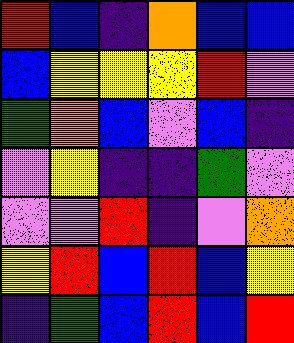[["red", "blue", "indigo", "orange", "blue", "blue"], ["blue", "yellow", "yellow", "yellow", "red", "violet"], ["green", "orange", "blue", "violet", "blue", "indigo"], ["violet", "yellow", "indigo", "indigo", "green", "violet"], ["violet", "violet", "red", "indigo", "violet", "orange"], ["yellow", "red", "blue", "red", "blue", "yellow"], ["indigo", "green", "blue", "red", "blue", "red"]]